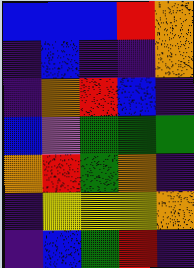[["blue", "blue", "blue", "red", "orange"], ["indigo", "blue", "indigo", "indigo", "orange"], ["indigo", "orange", "red", "blue", "indigo"], ["blue", "violet", "green", "green", "green"], ["orange", "red", "green", "orange", "indigo"], ["indigo", "yellow", "yellow", "yellow", "orange"], ["indigo", "blue", "green", "red", "indigo"]]